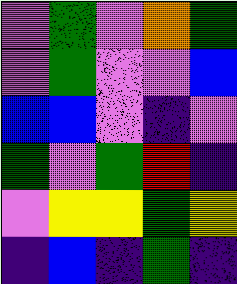[["violet", "green", "violet", "orange", "green"], ["violet", "green", "violet", "violet", "blue"], ["blue", "blue", "violet", "indigo", "violet"], ["green", "violet", "green", "red", "indigo"], ["violet", "yellow", "yellow", "green", "yellow"], ["indigo", "blue", "indigo", "green", "indigo"]]